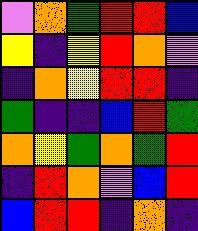[["violet", "orange", "green", "red", "red", "blue"], ["yellow", "indigo", "yellow", "red", "orange", "violet"], ["indigo", "orange", "yellow", "red", "red", "indigo"], ["green", "indigo", "indigo", "blue", "red", "green"], ["orange", "yellow", "green", "orange", "green", "red"], ["indigo", "red", "orange", "violet", "blue", "red"], ["blue", "red", "red", "indigo", "orange", "indigo"]]